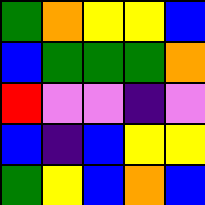[["green", "orange", "yellow", "yellow", "blue"], ["blue", "green", "green", "green", "orange"], ["red", "violet", "violet", "indigo", "violet"], ["blue", "indigo", "blue", "yellow", "yellow"], ["green", "yellow", "blue", "orange", "blue"]]